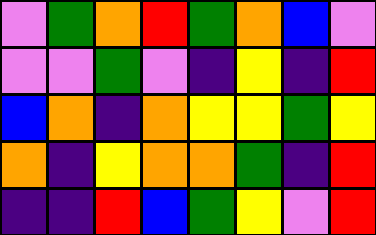[["violet", "green", "orange", "red", "green", "orange", "blue", "violet"], ["violet", "violet", "green", "violet", "indigo", "yellow", "indigo", "red"], ["blue", "orange", "indigo", "orange", "yellow", "yellow", "green", "yellow"], ["orange", "indigo", "yellow", "orange", "orange", "green", "indigo", "red"], ["indigo", "indigo", "red", "blue", "green", "yellow", "violet", "red"]]